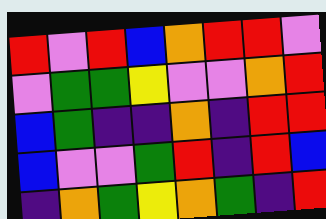[["red", "violet", "red", "blue", "orange", "red", "red", "violet"], ["violet", "green", "green", "yellow", "violet", "violet", "orange", "red"], ["blue", "green", "indigo", "indigo", "orange", "indigo", "red", "red"], ["blue", "violet", "violet", "green", "red", "indigo", "red", "blue"], ["indigo", "orange", "green", "yellow", "orange", "green", "indigo", "red"]]